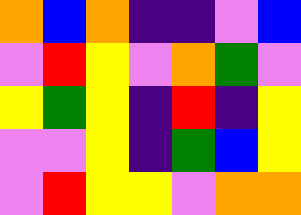[["orange", "blue", "orange", "indigo", "indigo", "violet", "blue"], ["violet", "red", "yellow", "violet", "orange", "green", "violet"], ["yellow", "green", "yellow", "indigo", "red", "indigo", "yellow"], ["violet", "violet", "yellow", "indigo", "green", "blue", "yellow"], ["violet", "red", "yellow", "yellow", "violet", "orange", "orange"]]